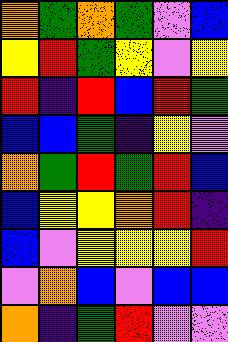[["orange", "green", "orange", "green", "violet", "blue"], ["yellow", "red", "green", "yellow", "violet", "yellow"], ["red", "indigo", "red", "blue", "red", "green"], ["blue", "blue", "green", "indigo", "yellow", "violet"], ["orange", "green", "red", "green", "red", "blue"], ["blue", "yellow", "yellow", "orange", "red", "indigo"], ["blue", "violet", "yellow", "yellow", "yellow", "red"], ["violet", "orange", "blue", "violet", "blue", "blue"], ["orange", "indigo", "green", "red", "violet", "violet"]]